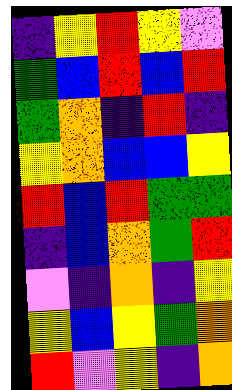[["indigo", "yellow", "red", "yellow", "violet"], ["green", "blue", "red", "blue", "red"], ["green", "orange", "indigo", "red", "indigo"], ["yellow", "orange", "blue", "blue", "yellow"], ["red", "blue", "red", "green", "green"], ["indigo", "blue", "orange", "green", "red"], ["violet", "indigo", "orange", "indigo", "yellow"], ["yellow", "blue", "yellow", "green", "orange"], ["red", "violet", "yellow", "indigo", "orange"]]